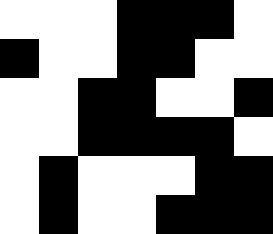[["white", "white", "white", "black", "black", "black", "white"], ["black", "white", "white", "black", "black", "white", "white"], ["white", "white", "black", "black", "white", "white", "black"], ["white", "white", "black", "black", "black", "black", "white"], ["white", "black", "white", "white", "white", "black", "black"], ["white", "black", "white", "white", "black", "black", "black"]]